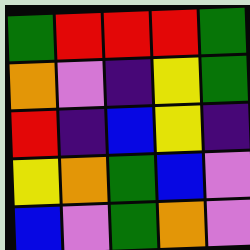[["green", "red", "red", "red", "green"], ["orange", "violet", "indigo", "yellow", "green"], ["red", "indigo", "blue", "yellow", "indigo"], ["yellow", "orange", "green", "blue", "violet"], ["blue", "violet", "green", "orange", "violet"]]